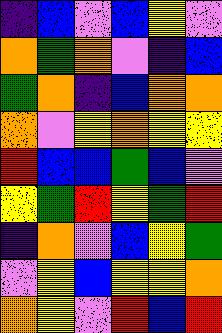[["indigo", "blue", "violet", "blue", "yellow", "violet"], ["orange", "green", "orange", "violet", "indigo", "blue"], ["green", "orange", "indigo", "blue", "orange", "orange"], ["orange", "violet", "yellow", "orange", "yellow", "yellow"], ["red", "blue", "blue", "green", "blue", "violet"], ["yellow", "green", "red", "yellow", "green", "red"], ["indigo", "orange", "violet", "blue", "yellow", "green"], ["violet", "yellow", "blue", "yellow", "yellow", "orange"], ["orange", "yellow", "violet", "red", "blue", "red"]]